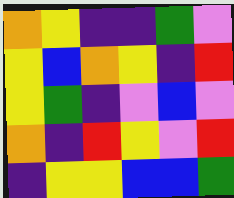[["orange", "yellow", "indigo", "indigo", "green", "violet"], ["yellow", "blue", "orange", "yellow", "indigo", "red"], ["yellow", "green", "indigo", "violet", "blue", "violet"], ["orange", "indigo", "red", "yellow", "violet", "red"], ["indigo", "yellow", "yellow", "blue", "blue", "green"]]